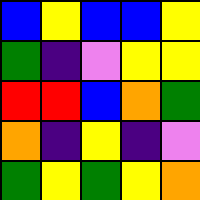[["blue", "yellow", "blue", "blue", "yellow"], ["green", "indigo", "violet", "yellow", "yellow"], ["red", "red", "blue", "orange", "green"], ["orange", "indigo", "yellow", "indigo", "violet"], ["green", "yellow", "green", "yellow", "orange"]]